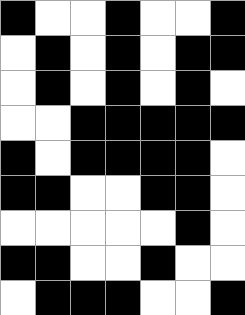[["black", "white", "white", "black", "white", "white", "black"], ["white", "black", "white", "black", "white", "black", "black"], ["white", "black", "white", "black", "white", "black", "white"], ["white", "white", "black", "black", "black", "black", "black"], ["black", "white", "black", "black", "black", "black", "white"], ["black", "black", "white", "white", "black", "black", "white"], ["white", "white", "white", "white", "white", "black", "white"], ["black", "black", "white", "white", "black", "white", "white"], ["white", "black", "black", "black", "white", "white", "black"]]